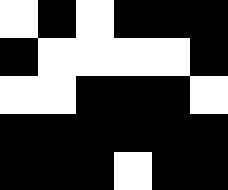[["white", "black", "white", "black", "black", "black"], ["black", "white", "white", "white", "white", "black"], ["white", "white", "black", "black", "black", "white"], ["black", "black", "black", "black", "black", "black"], ["black", "black", "black", "white", "black", "black"]]